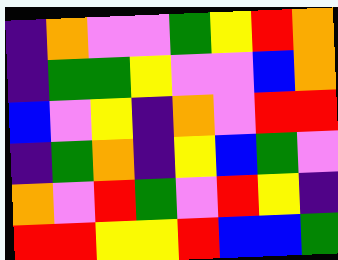[["indigo", "orange", "violet", "violet", "green", "yellow", "red", "orange"], ["indigo", "green", "green", "yellow", "violet", "violet", "blue", "orange"], ["blue", "violet", "yellow", "indigo", "orange", "violet", "red", "red"], ["indigo", "green", "orange", "indigo", "yellow", "blue", "green", "violet"], ["orange", "violet", "red", "green", "violet", "red", "yellow", "indigo"], ["red", "red", "yellow", "yellow", "red", "blue", "blue", "green"]]